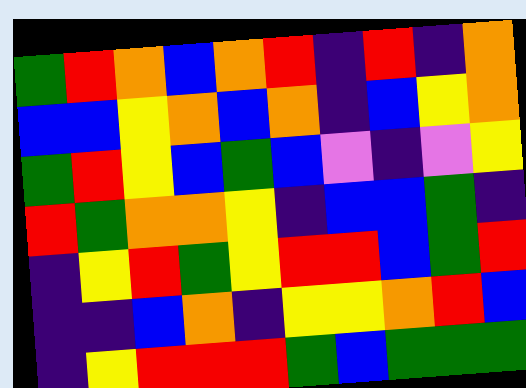[["green", "red", "orange", "blue", "orange", "red", "indigo", "red", "indigo", "orange"], ["blue", "blue", "yellow", "orange", "blue", "orange", "indigo", "blue", "yellow", "orange"], ["green", "red", "yellow", "blue", "green", "blue", "violet", "indigo", "violet", "yellow"], ["red", "green", "orange", "orange", "yellow", "indigo", "blue", "blue", "green", "indigo"], ["indigo", "yellow", "red", "green", "yellow", "red", "red", "blue", "green", "red"], ["indigo", "indigo", "blue", "orange", "indigo", "yellow", "yellow", "orange", "red", "blue"], ["indigo", "yellow", "red", "red", "red", "green", "blue", "green", "green", "green"]]